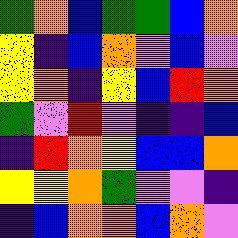[["green", "orange", "blue", "green", "green", "blue", "orange"], ["yellow", "indigo", "blue", "orange", "violet", "blue", "violet"], ["yellow", "orange", "indigo", "yellow", "blue", "red", "orange"], ["green", "violet", "red", "violet", "indigo", "indigo", "blue"], ["indigo", "red", "orange", "yellow", "blue", "blue", "orange"], ["yellow", "yellow", "orange", "green", "violet", "violet", "indigo"], ["indigo", "blue", "orange", "orange", "blue", "orange", "violet"]]